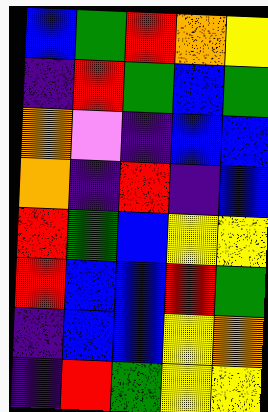[["blue", "green", "red", "orange", "yellow"], ["indigo", "red", "green", "blue", "green"], ["orange", "violet", "indigo", "blue", "blue"], ["orange", "indigo", "red", "indigo", "blue"], ["red", "green", "blue", "yellow", "yellow"], ["red", "blue", "blue", "red", "green"], ["indigo", "blue", "blue", "yellow", "orange"], ["indigo", "red", "green", "yellow", "yellow"]]